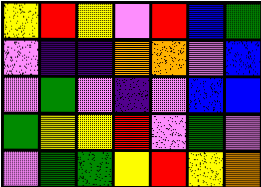[["yellow", "red", "yellow", "violet", "red", "blue", "green"], ["violet", "indigo", "indigo", "orange", "orange", "violet", "blue"], ["violet", "green", "violet", "indigo", "violet", "blue", "blue"], ["green", "yellow", "yellow", "red", "violet", "green", "violet"], ["violet", "green", "green", "yellow", "red", "yellow", "orange"]]